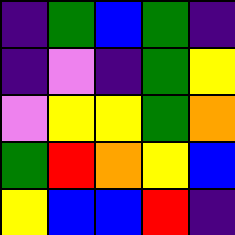[["indigo", "green", "blue", "green", "indigo"], ["indigo", "violet", "indigo", "green", "yellow"], ["violet", "yellow", "yellow", "green", "orange"], ["green", "red", "orange", "yellow", "blue"], ["yellow", "blue", "blue", "red", "indigo"]]